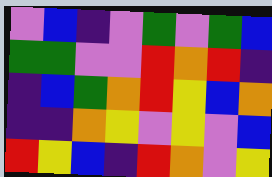[["violet", "blue", "indigo", "violet", "green", "violet", "green", "blue"], ["green", "green", "violet", "violet", "red", "orange", "red", "indigo"], ["indigo", "blue", "green", "orange", "red", "yellow", "blue", "orange"], ["indigo", "indigo", "orange", "yellow", "violet", "yellow", "violet", "blue"], ["red", "yellow", "blue", "indigo", "red", "orange", "violet", "yellow"]]